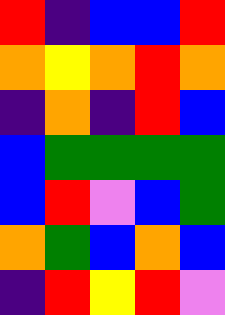[["red", "indigo", "blue", "blue", "red"], ["orange", "yellow", "orange", "red", "orange"], ["indigo", "orange", "indigo", "red", "blue"], ["blue", "green", "green", "green", "green"], ["blue", "red", "violet", "blue", "green"], ["orange", "green", "blue", "orange", "blue"], ["indigo", "red", "yellow", "red", "violet"]]